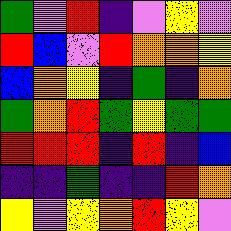[["green", "violet", "red", "indigo", "violet", "yellow", "violet"], ["red", "blue", "violet", "red", "orange", "orange", "yellow"], ["blue", "orange", "yellow", "indigo", "green", "indigo", "orange"], ["green", "orange", "red", "green", "yellow", "green", "green"], ["red", "red", "red", "indigo", "red", "indigo", "blue"], ["indigo", "indigo", "green", "indigo", "indigo", "red", "orange"], ["yellow", "violet", "yellow", "orange", "red", "yellow", "violet"]]